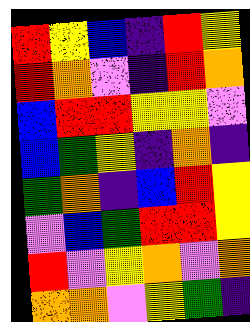[["red", "yellow", "blue", "indigo", "red", "yellow"], ["red", "orange", "violet", "indigo", "red", "orange"], ["blue", "red", "red", "yellow", "yellow", "violet"], ["blue", "green", "yellow", "indigo", "orange", "indigo"], ["green", "orange", "indigo", "blue", "red", "yellow"], ["violet", "blue", "green", "red", "red", "yellow"], ["red", "violet", "yellow", "orange", "violet", "orange"], ["orange", "orange", "violet", "yellow", "green", "indigo"]]